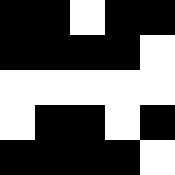[["black", "black", "white", "black", "black"], ["black", "black", "black", "black", "white"], ["white", "white", "white", "white", "white"], ["white", "black", "black", "white", "black"], ["black", "black", "black", "black", "white"]]